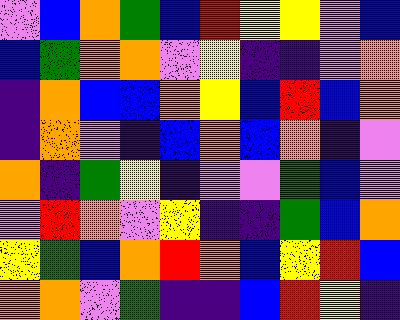[["violet", "blue", "orange", "green", "blue", "red", "yellow", "yellow", "violet", "blue"], ["blue", "green", "orange", "orange", "violet", "yellow", "indigo", "indigo", "violet", "orange"], ["indigo", "orange", "blue", "blue", "orange", "yellow", "blue", "red", "blue", "orange"], ["indigo", "orange", "violet", "indigo", "blue", "orange", "blue", "orange", "indigo", "violet"], ["orange", "indigo", "green", "yellow", "indigo", "violet", "violet", "green", "blue", "violet"], ["violet", "red", "orange", "violet", "yellow", "indigo", "indigo", "green", "blue", "orange"], ["yellow", "green", "blue", "orange", "red", "orange", "blue", "yellow", "red", "blue"], ["orange", "orange", "violet", "green", "indigo", "indigo", "blue", "red", "yellow", "indigo"]]